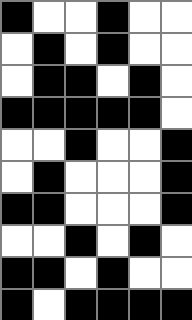[["black", "white", "white", "black", "white", "white"], ["white", "black", "white", "black", "white", "white"], ["white", "black", "black", "white", "black", "white"], ["black", "black", "black", "black", "black", "white"], ["white", "white", "black", "white", "white", "black"], ["white", "black", "white", "white", "white", "black"], ["black", "black", "white", "white", "white", "black"], ["white", "white", "black", "white", "black", "white"], ["black", "black", "white", "black", "white", "white"], ["black", "white", "black", "black", "black", "black"]]